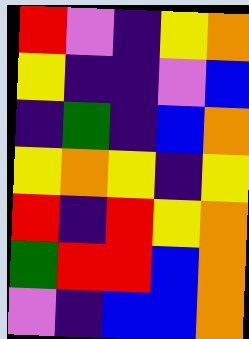[["red", "violet", "indigo", "yellow", "orange"], ["yellow", "indigo", "indigo", "violet", "blue"], ["indigo", "green", "indigo", "blue", "orange"], ["yellow", "orange", "yellow", "indigo", "yellow"], ["red", "indigo", "red", "yellow", "orange"], ["green", "red", "red", "blue", "orange"], ["violet", "indigo", "blue", "blue", "orange"]]